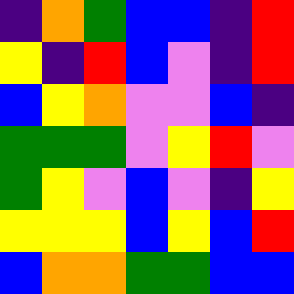[["indigo", "orange", "green", "blue", "blue", "indigo", "red"], ["yellow", "indigo", "red", "blue", "violet", "indigo", "red"], ["blue", "yellow", "orange", "violet", "violet", "blue", "indigo"], ["green", "green", "green", "violet", "yellow", "red", "violet"], ["green", "yellow", "violet", "blue", "violet", "indigo", "yellow"], ["yellow", "yellow", "yellow", "blue", "yellow", "blue", "red"], ["blue", "orange", "orange", "green", "green", "blue", "blue"]]